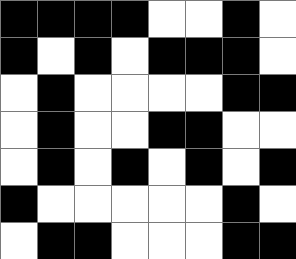[["black", "black", "black", "black", "white", "white", "black", "white"], ["black", "white", "black", "white", "black", "black", "black", "white"], ["white", "black", "white", "white", "white", "white", "black", "black"], ["white", "black", "white", "white", "black", "black", "white", "white"], ["white", "black", "white", "black", "white", "black", "white", "black"], ["black", "white", "white", "white", "white", "white", "black", "white"], ["white", "black", "black", "white", "white", "white", "black", "black"]]